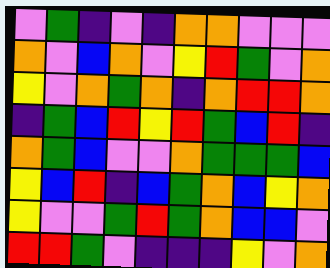[["violet", "green", "indigo", "violet", "indigo", "orange", "orange", "violet", "violet", "violet"], ["orange", "violet", "blue", "orange", "violet", "yellow", "red", "green", "violet", "orange"], ["yellow", "violet", "orange", "green", "orange", "indigo", "orange", "red", "red", "orange"], ["indigo", "green", "blue", "red", "yellow", "red", "green", "blue", "red", "indigo"], ["orange", "green", "blue", "violet", "violet", "orange", "green", "green", "green", "blue"], ["yellow", "blue", "red", "indigo", "blue", "green", "orange", "blue", "yellow", "orange"], ["yellow", "violet", "violet", "green", "red", "green", "orange", "blue", "blue", "violet"], ["red", "red", "green", "violet", "indigo", "indigo", "indigo", "yellow", "violet", "orange"]]